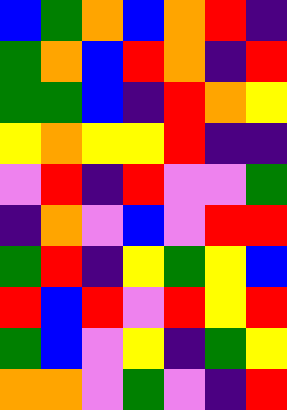[["blue", "green", "orange", "blue", "orange", "red", "indigo"], ["green", "orange", "blue", "red", "orange", "indigo", "red"], ["green", "green", "blue", "indigo", "red", "orange", "yellow"], ["yellow", "orange", "yellow", "yellow", "red", "indigo", "indigo"], ["violet", "red", "indigo", "red", "violet", "violet", "green"], ["indigo", "orange", "violet", "blue", "violet", "red", "red"], ["green", "red", "indigo", "yellow", "green", "yellow", "blue"], ["red", "blue", "red", "violet", "red", "yellow", "red"], ["green", "blue", "violet", "yellow", "indigo", "green", "yellow"], ["orange", "orange", "violet", "green", "violet", "indigo", "red"]]